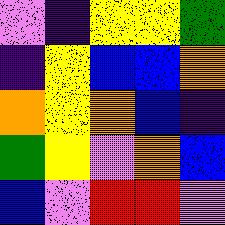[["violet", "indigo", "yellow", "yellow", "green"], ["indigo", "yellow", "blue", "blue", "orange"], ["orange", "yellow", "orange", "blue", "indigo"], ["green", "yellow", "violet", "orange", "blue"], ["blue", "violet", "red", "red", "violet"]]